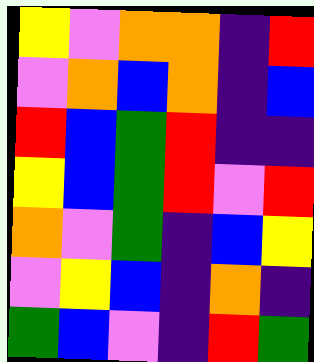[["yellow", "violet", "orange", "orange", "indigo", "red"], ["violet", "orange", "blue", "orange", "indigo", "blue"], ["red", "blue", "green", "red", "indigo", "indigo"], ["yellow", "blue", "green", "red", "violet", "red"], ["orange", "violet", "green", "indigo", "blue", "yellow"], ["violet", "yellow", "blue", "indigo", "orange", "indigo"], ["green", "blue", "violet", "indigo", "red", "green"]]